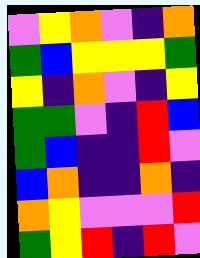[["violet", "yellow", "orange", "violet", "indigo", "orange"], ["green", "blue", "yellow", "yellow", "yellow", "green"], ["yellow", "indigo", "orange", "violet", "indigo", "yellow"], ["green", "green", "violet", "indigo", "red", "blue"], ["green", "blue", "indigo", "indigo", "red", "violet"], ["blue", "orange", "indigo", "indigo", "orange", "indigo"], ["orange", "yellow", "violet", "violet", "violet", "red"], ["green", "yellow", "red", "indigo", "red", "violet"]]